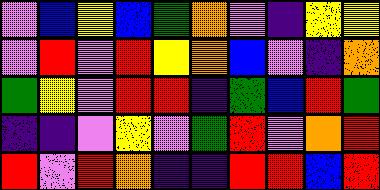[["violet", "blue", "yellow", "blue", "green", "orange", "violet", "indigo", "yellow", "yellow"], ["violet", "red", "violet", "red", "yellow", "orange", "blue", "violet", "indigo", "orange"], ["green", "yellow", "violet", "red", "red", "indigo", "green", "blue", "red", "green"], ["indigo", "indigo", "violet", "yellow", "violet", "green", "red", "violet", "orange", "red"], ["red", "violet", "red", "orange", "indigo", "indigo", "red", "red", "blue", "red"]]